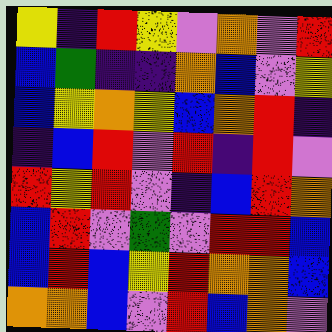[["yellow", "indigo", "red", "yellow", "violet", "orange", "violet", "red"], ["blue", "green", "indigo", "indigo", "orange", "blue", "violet", "yellow"], ["blue", "yellow", "orange", "yellow", "blue", "orange", "red", "indigo"], ["indigo", "blue", "red", "violet", "red", "indigo", "red", "violet"], ["red", "yellow", "red", "violet", "indigo", "blue", "red", "orange"], ["blue", "red", "violet", "green", "violet", "red", "red", "blue"], ["blue", "red", "blue", "yellow", "red", "orange", "orange", "blue"], ["orange", "orange", "blue", "violet", "red", "blue", "orange", "violet"]]